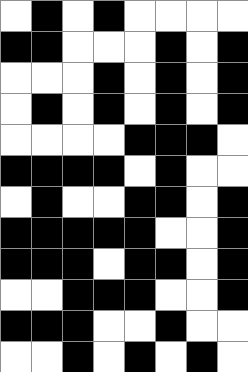[["white", "black", "white", "black", "white", "white", "white", "white"], ["black", "black", "white", "white", "white", "black", "white", "black"], ["white", "white", "white", "black", "white", "black", "white", "black"], ["white", "black", "white", "black", "white", "black", "white", "black"], ["white", "white", "white", "white", "black", "black", "black", "white"], ["black", "black", "black", "black", "white", "black", "white", "white"], ["white", "black", "white", "white", "black", "black", "white", "black"], ["black", "black", "black", "black", "black", "white", "white", "black"], ["black", "black", "black", "white", "black", "black", "white", "black"], ["white", "white", "black", "black", "black", "white", "white", "black"], ["black", "black", "black", "white", "white", "black", "white", "white"], ["white", "white", "black", "white", "black", "white", "black", "white"]]